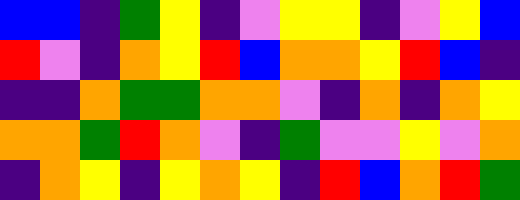[["blue", "blue", "indigo", "green", "yellow", "indigo", "violet", "yellow", "yellow", "indigo", "violet", "yellow", "blue"], ["red", "violet", "indigo", "orange", "yellow", "red", "blue", "orange", "orange", "yellow", "red", "blue", "indigo"], ["indigo", "indigo", "orange", "green", "green", "orange", "orange", "violet", "indigo", "orange", "indigo", "orange", "yellow"], ["orange", "orange", "green", "red", "orange", "violet", "indigo", "green", "violet", "violet", "yellow", "violet", "orange"], ["indigo", "orange", "yellow", "indigo", "yellow", "orange", "yellow", "indigo", "red", "blue", "orange", "red", "green"]]